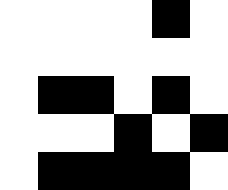[["white", "white", "white", "white", "black", "white"], ["white", "white", "white", "white", "white", "white"], ["white", "black", "black", "white", "black", "white"], ["white", "white", "white", "black", "white", "black"], ["white", "black", "black", "black", "black", "white"]]